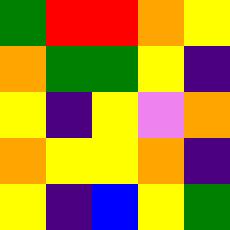[["green", "red", "red", "orange", "yellow"], ["orange", "green", "green", "yellow", "indigo"], ["yellow", "indigo", "yellow", "violet", "orange"], ["orange", "yellow", "yellow", "orange", "indigo"], ["yellow", "indigo", "blue", "yellow", "green"]]